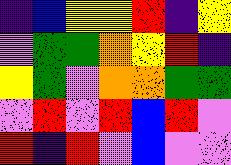[["indigo", "blue", "yellow", "yellow", "red", "indigo", "yellow"], ["violet", "green", "green", "orange", "yellow", "red", "indigo"], ["yellow", "green", "violet", "orange", "orange", "green", "green"], ["violet", "red", "violet", "red", "blue", "red", "violet"], ["red", "indigo", "red", "violet", "blue", "violet", "violet"]]